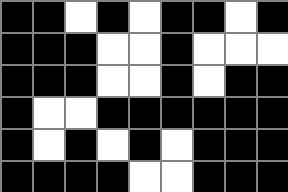[["black", "black", "white", "black", "white", "black", "black", "white", "black"], ["black", "black", "black", "white", "white", "black", "white", "white", "white"], ["black", "black", "black", "white", "white", "black", "white", "black", "black"], ["black", "white", "white", "black", "black", "black", "black", "black", "black"], ["black", "white", "black", "white", "black", "white", "black", "black", "black"], ["black", "black", "black", "black", "white", "white", "black", "black", "black"]]